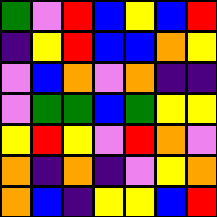[["green", "violet", "red", "blue", "yellow", "blue", "red"], ["indigo", "yellow", "red", "blue", "blue", "orange", "yellow"], ["violet", "blue", "orange", "violet", "orange", "indigo", "indigo"], ["violet", "green", "green", "blue", "green", "yellow", "yellow"], ["yellow", "red", "yellow", "violet", "red", "orange", "violet"], ["orange", "indigo", "orange", "indigo", "violet", "yellow", "orange"], ["orange", "blue", "indigo", "yellow", "yellow", "blue", "red"]]